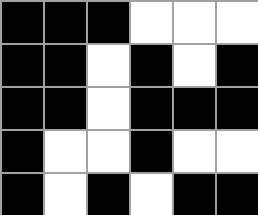[["black", "black", "black", "white", "white", "white"], ["black", "black", "white", "black", "white", "black"], ["black", "black", "white", "black", "black", "black"], ["black", "white", "white", "black", "white", "white"], ["black", "white", "black", "white", "black", "black"]]